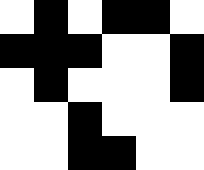[["white", "black", "white", "black", "black", "white"], ["black", "black", "black", "white", "white", "black"], ["white", "black", "white", "white", "white", "black"], ["white", "white", "black", "white", "white", "white"], ["white", "white", "black", "black", "white", "white"]]